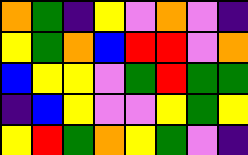[["orange", "green", "indigo", "yellow", "violet", "orange", "violet", "indigo"], ["yellow", "green", "orange", "blue", "red", "red", "violet", "orange"], ["blue", "yellow", "yellow", "violet", "green", "red", "green", "green"], ["indigo", "blue", "yellow", "violet", "violet", "yellow", "green", "yellow"], ["yellow", "red", "green", "orange", "yellow", "green", "violet", "indigo"]]